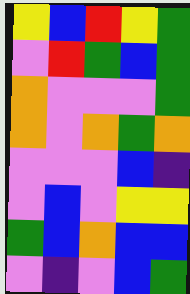[["yellow", "blue", "red", "yellow", "green"], ["violet", "red", "green", "blue", "green"], ["orange", "violet", "violet", "violet", "green"], ["orange", "violet", "orange", "green", "orange"], ["violet", "violet", "violet", "blue", "indigo"], ["violet", "blue", "violet", "yellow", "yellow"], ["green", "blue", "orange", "blue", "blue"], ["violet", "indigo", "violet", "blue", "green"]]